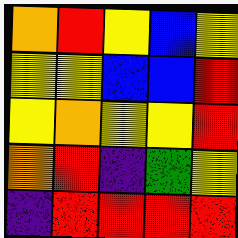[["orange", "red", "yellow", "blue", "yellow"], ["yellow", "yellow", "blue", "blue", "red"], ["yellow", "orange", "yellow", "yellow", "red"], ["orange", "red", "indigo", "green", "yellow"], ["indigo", "red", "red", "red", "red"]]